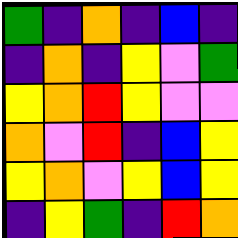[["green", "indigo", "orange", "indigo", "blue", "indigo"], ["indigo", "orange", "indigo", "yellow", "violet", "green"], ["yellow", "orange", "red", "yellow", "violet", "violet"], ["orange", "violet", "red", "indigo", "blue", "yellow"], ["yellow", "orange", "violet", "yellow", "blue", "yellow"], ["indigo", "yellow", "green", "indigo", "red", "orange"]]